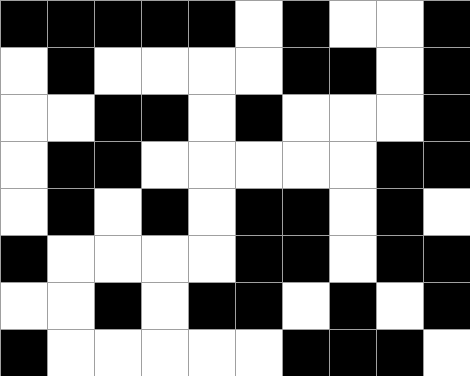[["black", "black", "black", "black", "black", "white", "black", "white", "white", "black"], ["white", "black", "white", "white", "white", "white", "black", "black", "white", "black"], ["white", "white", "black", "black", "white", "black", "white", "white", "white", "black"], ["white", "black", "black", "white", "white", "white", "white", "white", "black", "black"], ["white", "black", "white", "black", "white", "black", "black", "white", "black", "white"], ["black", "white", "white", "white", "white", "black", "black", "white", "black", "black"], ["white", "white", "black", "white", "black", "black", "white", "black", "white", "black"], ["black", "white", "white", "white", "white", "white", "black", "black", "black", "white"]]